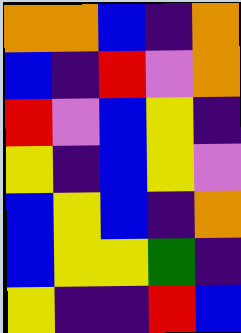[["orange", "orange", "blue", "indigo", "orange"], ["blue", "indigo", "red", "violet", "orange"], ["red", "violet", "blue", "yellow", "indigo"], ["yellow", "indigo", "blue", "yellow", "violet"], ["blue", "yellow", "blue", "indigo", "orange"], ["blue", "yellow", "yellow", "green", "indigo"], ["yellow", "indigo", "indigo", "red", "blue"]]